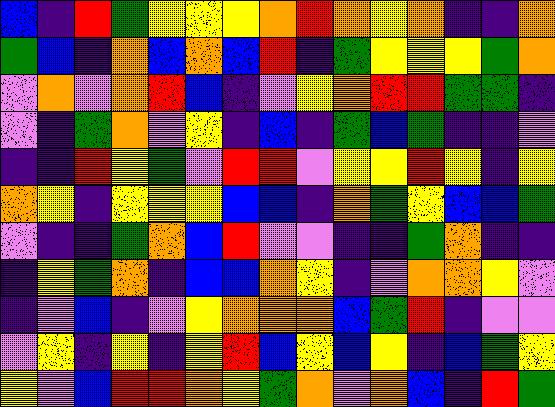[["blue", "indigo", "red", "green", "yellow", "yellow", "yellow", "orange", "red", "orange", "yellow", "orange", "indigo", "indigo", "orange"], ["green", "blue", "indigo", "orange", "blue", "orange", "blue", "red", "indigo", "green", "yellow", "yellow", "yellow", "green", "orange"], ["violet", "orange", "violet", "orange", "red", "blue", "indigo", "violet", "yellow", "orange", "red", "red", "green", "green", "indigo"], ["violet", "indigo", "green", "orange", "violet", "yellow", "indigo", "blue", "indigo", "green", "blue", "green", "indigo", "indigo", "violet"], ["indigo", "indigo", "red", "yellow", "green", "violet", "red", "red", "violet", "yellow", "yellow", "red", "yellow", "indigo", "yellow"], ["orange", "yellow", "indigo", "yellow", "yellow", "yellow", "blue", "blue", "indigo", "orange", "green", "yellow", "blue", "blue", "green"], ["violet", "indigo", "indigo", "green", "orange", "blue", "red", "violet", "violet", "indigo", "indigo", "green", "orange", "indigo", "indigo"], ["indigo", "yellow", "green", "orange", "indigo", "blue", "blue", "orange", "yellow", "indigo", "violet", "orange", "orange", "yellow", "violet"], ["indigo", "violet", "blue", "indigo", "violet", "yellow", "orange", "orange", "orange", "blue", "green", "red", "indigo", "violet", "violet"], ["violet", "yellow", "indigo", "yellow", "indigo", "yellow", "red", "blue", "yellow", "blue", "yellow", "indigo", "blue", "green", "yellow"], ["yellow", "violet", "blue", "red", "red", "orange", "yellow", "green", "orange", "violet", "orange", "blue", "indigo", "red", "green"]]